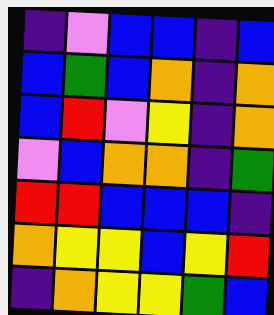[["indigo", "violet", "blue", "blue", "indigo", "blue"], ["blue", "green", "blue", "orange", "indigo", "orange"], ["blue", "red", "violet", "yellow", "indigo", "orange"], ["violet", "blue", "orange", "orange", "indigo", "green"], ["red", "red", "blue", "blue", "blue", "indigo"], ["orange", "yellow", "yellow", "blue", "yellow", "red"], ["indigo", "orange", "yellow", "yellow", "green", "blue"]]